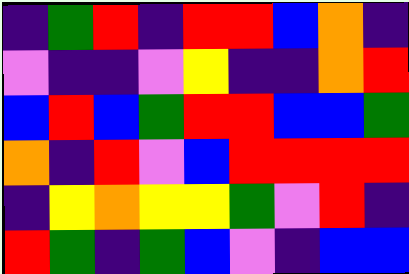[["indigo", "green", "red", "indigo", "red", "red", "blue", "orange", "indigo"], ["violet", "indigo", "indigo", "violet", "yellow", "indigo", "indigo", "orange", "red"], ["blue", "red", "blue", "green", "red", "red", "blue", "blue", "green"], ["orange", "indigo", "red", "violet", "blue", "red", "red", "red", "red"], ["indigo", "yellow", "orange", "yellow", "yellow", "green", "violet", "red", "indigo"], ["red", "green", "indigo", "green", "blue", "violet", "indigo", "blue", "blue"]]